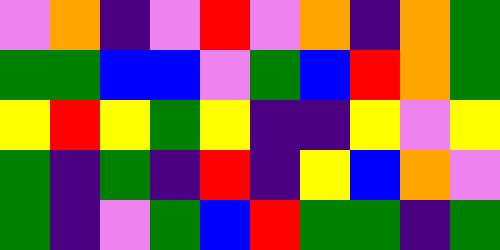[["violet", "orange", "indigo", "violet", "red", "violet", "orange", "indigo", "orange", "green"], ["green", "green", "blue", "blue", "violet", "green", "blue", "red", "orange", "green"], ["yellow", "red", "yellow", "green", "yellow", "indigo", "indigo", "yellow", "violet", "yellow"], ["green", "indigo", "green", "indigo", "red", "indigo", "yellow", "blue", "orange", "violet"], ["green", "indigo", "violet", "green", "blue", "red", "green", "green", "indigo", "green"]]